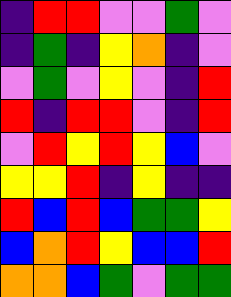[["indigo", "red", "red", "violet", "violet", "green", "violet"], ["indigo", "green", "indigo", "yellow", "orange", "indigo", "violet"], ["violet", "green", "violet", "yellow", "violet", "indigo", "red"], ["red", "indigo", "red", "red", "violet", "indigo", "red"], ["violet", "red", "yellow", "red", "yellow", "blue", "violet"], ["yellow", "yellow", "red", "indigo", "yellow", "indigo", "indigo"], ["red", "blue", "red", "blue", "green", "green", "yellow"], ["blue", "orange", "red", "yellow", "blue", "blue", "red"], ["orange", "orange", "blue", "green", "violet", "green", "green"]]